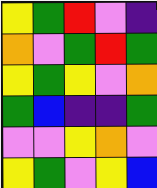[["yellow", "green", "red", "violet", "indigo"], ["orange", "violet", "green", "red", "green"], ["yellow", "green", "yellow", "violet", "orange"], ["green", "blue", "indigo", "indigo", "green"], ["violet", "violet", "yellow", "orange", "violet"], ["yellow", "green", "violet", "yellow", "blue"]]